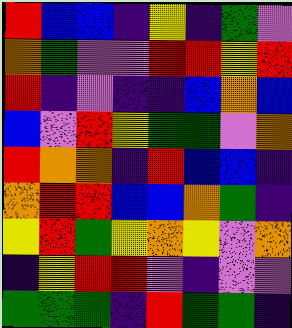[["red", "blue", "blue", "indigo", "yellow", "indigo", "green", "violet"], ["orange", "green", "violet", "violet", "red", "red", "yellow", "red"], ["red", "indigo", "violet", "indigo", "indigo", "blue", "orange", "blue"], ["blue", "violet", "red", "yellow", "green", "green", "violet", "orange"], ["red", "orange", "orange", "indigo", "red", "blue", "blue", "indigo"], ["orange", "red", "red", "blue", "blue", "orange", "green", "indigo"], ["yellow", "red", "green", "yellow", "orange", "yellow", "violet", "orange"], ["indigo", "yellow", "red", "red", "violet", "indigo", "violet", "violet"], ["green", "green", "green", "indigo", "red", "green", "green", "indigo"]]